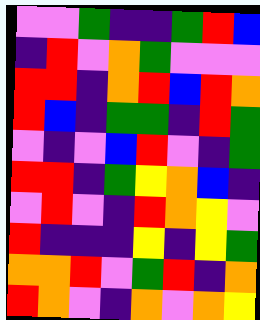[["violet", "violet", "green", "indigo", "indigo", "green", "red", "blue"], ["indigo", "red", "violet", "orange", "green", "violet", "violet", "violet"], ["red", "red", "indigo", "orange", "red", "blue", "red", "orange"], ["red", "blue", "indigo", "green", "green", "indigo", "red", "green"], ["violet", "indigo", "violet", "blue", "red", "violet", "indigo", "green"], ["red", "red", "indigo", "green", "yellow", "orange", "blue", "indigo"], ["violet", "red", "violet", "indigo", "red", "orange", "yellow", "violet"], ["red", "indigo", "indigo", "indigo", "yellow", "indigo", "yellow", "green"], ["orange", "orange", "red", "violet", "green", "red", "indigo", "orange"], ["red", "orange", "violet", "indigo", "orange", "violet", "orange", "yellow"]]